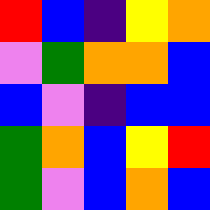[["red", "blue", "indigo", "yellow", "orange"], ["violet", "green", "orange", "orange", "blue"], ["blue", "violet", "indigo", "blue", "blue"], ["green", "orange", "blue", "yellow", "red"], ["green", "violet", "blue", "orange", "blue"]]